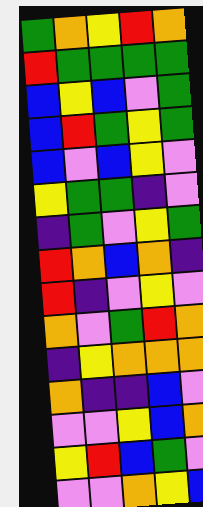[["green", "orange", "yellow", "red", "orange"], ["red", "green", "green", "green", "green"], ["blue", "yellow", "blue", "violet", "green"], ["blue", "red", "green", "yellow", "green"], ["blue", "violet", "blue", "yellow", "violet"], ["yellow", "green", "green", "indigo", "violet"], ["indigo", "green", "violet", "yellow", "green"], ["red", "orange", "blue", "orange", "indigo"], ["red", "indigo", "violet", "yellow", "violet"], ["orange", "violet", "green", "red", "orange"], ["indigo", "yellow", "orange", "orange", "orange"], ["orange", "indigo", "indigo", "blue", "violet"], ["violet", "violet", "yellow", "blue", "orange"], ["yellow", "red", "blue", "green", "violet"], ["violet", "violet", "orange", "yellow", "blue"]]